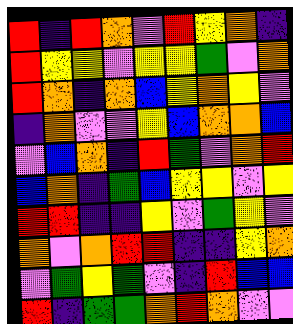[["red", "indigo", "red", "orange", "violet", "red", "yellow", "orange", "indigo"], ["red", "yellow", "yellow", "violet", "yellow", "yellow", "green", "violet", "orange"], ["red", "orange", "indigo", "orange", "blue", "yellow", "orange", "yellow", "violet"], ["indigo", "orange", "violet", "violet", "yellow", "blue", "orange", "orange", "blue"], ["violet", "blue", "orange", "indigo", "red", "green", "violet", "orange", "red"], ["blue", "orange", "indigo", "green", "blue", "yellow", "yellow", "violet", "yellow"], ["red", "red", "indigo", "indigo", "yellow", "violet", "green", "yellow", "violet"], ["orange", "violet", "orange", "red", "red", "indigo", "indigo", "yellow", "orange"], ["violet", "green", "yellow", "green", "violet", "indigo", "red", "blue", "blue"], ["red", "indigo", "green", "green", "orange", "red", "orange", "violet", "violet"]]